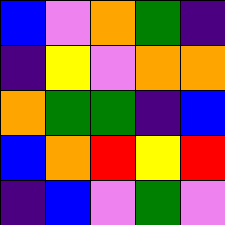[["blue", "violet", "orange", "green", "indigo"], ["indigo", "yellow", "violet", "orange", "orange"], ["orange", "green", "green", "indigo", "blue"], ["blue", "orange", "red", "yellow", "red"], ["indigo", "blue", "violet", "green", "violet"]]